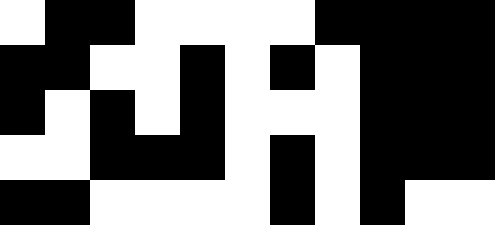[["white", "black", "black", "white", "white", "white", "white", "black", "black", "black", "black"], ["black", "black", "white", "white", "black", "white", "black", "white", "black", "black", "black"], ["black", "white", "black", "white", "black", "white", "white", "white", "black", "black", "black"], ["white", "white", "black", "black", "black", "white", "black", "white", "black", "black", "black"], ["black", "black", "white", "white", "white", "white", "black", "white", "black", "white", "white"]]